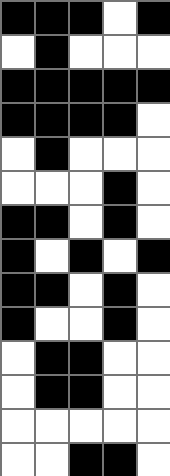[["black", "black", "black", "white", "black"], ["white", "black", "white", "white", "white"], ["black", "black", "black", "black", "black"], ["black", "black", "black", "black", "white"], ["white", "black", "white", "white", "white"], ["white", "white", "white", "black", "white"], ["black", "black", "white", "black", "white"], ["black", "white", "black", "white", "black"], ["black", "black", "white", "black", "white"], ["black", "white", "white", "black", "white"], ["white", "black", "black", "white", "white"], ["white", "black", "black", "white", "white"], ["white", "white", "white", "white", "white"], ["white", "white", "black", "black", "white"]]